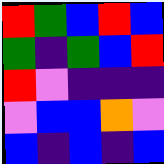[["red", "green", "blue", "red", "blue"], ["green", "indigo", "green", "blue", "red"], ["red", "violet", "indigo", "indigo", "indigo"], ["violet", "blue", "blue", "orange", "violet"], ["blue", "indigo", "blue", "indigo", "blue"]]